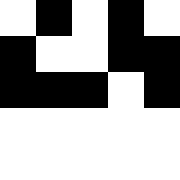[["white", "black", "white", "black", "white"], ["black", "white", "white", "black", "black"], ["black", "black", "black", "white", "black"], ["white", "white", "white", "white", "white"], ["white", "white", "white", "white", "white"]]